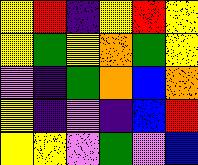[["yellow", "red", "indigo", "yellow", "red", "yellow"], ["yellow", "green", "yellow", "orange", "green", "yellow"], ["violet", "indigo", "green", "orange", "blue", "orange"], ["yellow", "indigo", "violet", "indigo", "blue", "red"], ["yellow", "yellow", "violet", "green", "violet", "blue"]]